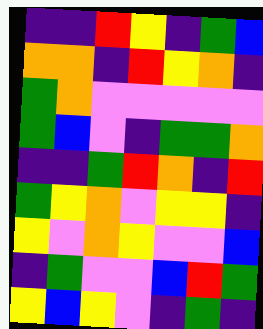[["indigo", "indigo", "red", "yellow", "indigo", "green", "blue"], ["orange", "orange", "indigo", "red", "yellow", "orange", "indigo"], ["green", "orange", "violet", "violet", "violet", "violet", "violet"], ["green", "blue", "violet", "indigo", "green", "green", "orange"], ["indigo", "indigo", "green", "red", "orange", "indigo", "red"], ["green", "yellow", "orange", "violet", "yellow", "yellow", "indigo"], ["yellow", "violet", "orange", "yellow", "violet", "violet", "blue"], ["indigo", "green", "violet", "violet", "blue", "red", "green"], ["yellow", "blue", "yellow", "violet", "indigo", "green", "indigo"]]